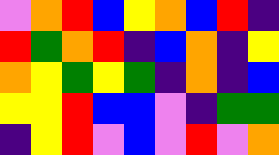[["violet", "orange", "red", "blue", "yellow", "orange", "blue", "red", "indigo"], ["red", "green", "orange", "red", "indigo", "blue", "orange", "indigo", "yellow"], ["orange", "yellow", "green", "yellow", "green", "indigo", "orange", "indigo", "blue"], ["yellow", "yellow", "red", "blue", "blue", "violet", "indigo", "green", "green"], ["indigo", "yellow", "red", "violet", "blue", "violet", "red", "violet", "orange"]]